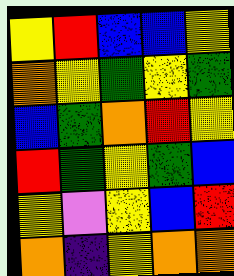[["yellow", "red", "blue", "blue", "yellow"], ["orange", "yellow", "green", "yellow", "green"], ["blue", "green", "orange", "red", "yellow"], ["red", "green", "yellow", "green", "blue"], ["yellow", "violet", "yellow", "blue", "red"], ["orange", "indigo", "yellow", "orange", "orange"]]